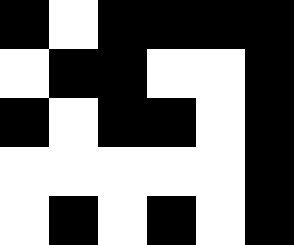[["black", "white", "black", "black", "black", "black"], ["white", "black", "black", "white", "white", "black"], ["black", "white", "black", "black", "white", "black"], ["white", "white", "white", "white", "white", "black"], ["white", "black", "white", "black", "white", "black"]]